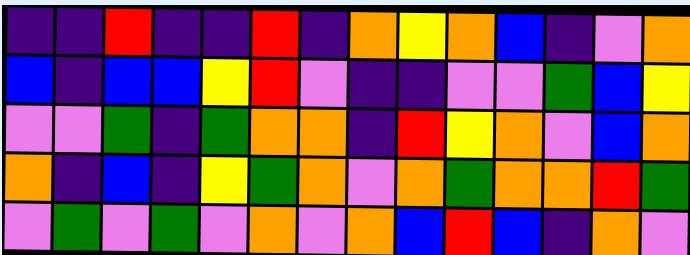[["indigo", "indigo", "red", "indigo", "indigo", "red", "indigo", "orange", "yellow", "orange", "blue", "indigo", "violet", "orange"], ["blue", "indigo", "blue", "blue", "yellow", "red", "violet", "indigo", "indigo", "violet", "violet", "green", "blue", "yellow"], ["violet", "violet", "green", "indigo", "green", "orange", "orange", "indigo", "red", "yellow", "orange", "violet", "blue", "orange"], ["orange", "indigo", "blue", "indigo", "yellow", "green", "orange", "violet", "orange", "green", "orange", "orange", "red", "green"], ["violet", "green", "violet", "green", "violet", "orange", "violet", "orange", "blue", "red", "blue", "indigo", "orange", "violet"]]